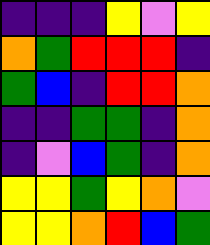[["indigo", "indigo", "indigo", "yellow", "violet", "yellow"], ["orange", "green", "red", "red", "red", "indigo"], ["green", "blue", "indigo", "red", "red", "orange"], ["indigo", "indigo", "green", "green", "indigo", "orange"], ["indigo", "violet", "blue", "green", "indigo", "orange"], ["yellow", "yellow", "green", "yellow", "orange", "violet"], ["yellow", "yellow", "orange", "red", "blue", "green"]]